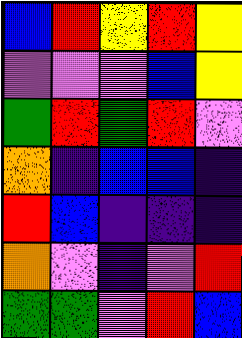[["blue", "red", "yellow", "red", "yellow"], ["violet", "violet", "violet", "blue", "yellow"], ["green", "red", "green", "red", "violet"], ["orange", "indigo", "blue", "blue", "indigo"], ["red", "blue", "indigo", "indigo", "indigo"], ["orange", "violet", "indigo", "violet", "red"], ["green", "green", "violet", "red", "blue"]]